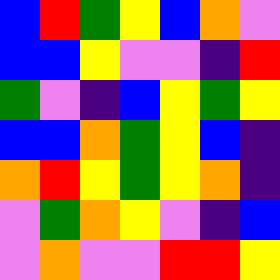[["blue", "red", "green", "yellow", "blue", "orange", "violet"], ["blue", "blue", "yellow", "violet", "violet", "indigo", "red"], ["green", "violet", "indigo", "blue", "yellow", "green", "yellow"], ["blue", "blue", "orange", "green", "yellow", "blue", "indigo"], ["orange", "red", "yellow", "green", "yellow", "orange", "indigo"], ["violet", "green", "orange", "yellow", "violet", "indigo", "blue"], ["violet", "orange", "violet", "violet", "red", "red", "yellow"]]